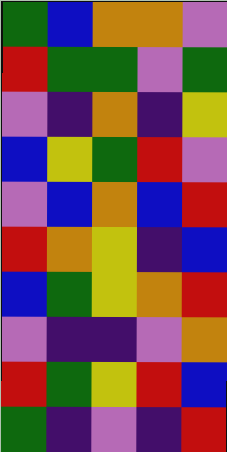[["green", "blue", "orange", "orange", "violet"], ["red", "green", "green", "violet", "green"], ["violet", "indigo", "orange", "indigo", "yellow"], ["blue", "yellow", "green", "red", "violet"], ["violet", "blue", "orange", "blue", "red"], ["red", "orange", "yellow", "indigo", "blue"], ["blue", "green", "yellow", "orange", "red"], ["violet", "indigo", "indigo", "violet", "orange"], ["red", "green", "yellow", "red", "blue"], ["green", "indigo", "violet", "indigo", "red"]]